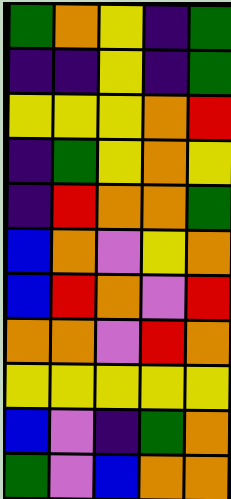[["green", "orange", "yellow", "indigo", "green"], ["indigo", "indigo", "yellow", "indigo", "green"], ["yellow", "yellow", "yellow", "orange", "red"], ["indigo", "green", "yellow", "orange", "yellow"], ["indigo", "red", "orange", "orange", "green"], ["blue", "orange", "violet", "yellow", "orange"], ["blue", "red", "orange", "violet", "red"], ["orange", "orange", "violet", "red", "orange"], ["yellow", "yellow", "yellow", "yellow", "yellow"], ["blue", "violet", "indigo", "green", "orange"], ["green", "violet", "blue", "orange", "orange"]]